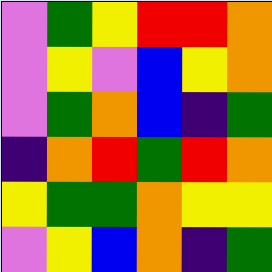[["violet", "green", "yellow", "red", "red", "orange"], ["violet", "yellow", "violet", "blue", "yellow", "orange"], ["violet", "green", "orange", "blue", "indigo", "green"], ["indigo", "orange", "red", "green", "red", "orange"], ["yellow", "green", "green", "orange", "yellow", "yellow"], ["violet", "yellow", "blue", "orange", "indigo", "green"]]